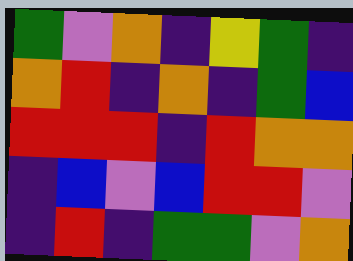[["green", "violet", "orange", "indigo", "yellow", "green", "indigo"], ["orange", "red", "indigo", "orange", "indigo", "green", "blue"], ["red", "red", "red", "indigo", "red", "orange", "orange"], ["indigo", "blue", "violet", "blue", "red", "red", "violet"], ["indigo", "red", "indigo", "green", "green", "violet", "orange"]]